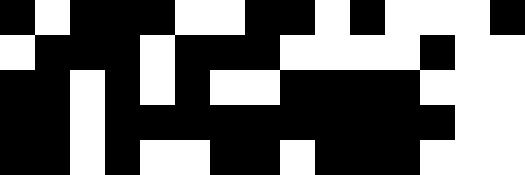[["black", "white", "black", "black", "black", "white", "white", "black", "black", "white", "black", "white", "white", "white", "black"], ["white", "black", "black", "black", "white", "black", "black", "black", "white", "white", "white", "white", "black", "white", "white"], ["black", "black", "white", "black", "white", "black", "white", "white", "black", "black", "black", "black", "white", "white", "white"], ["black", "black", "white", "black", "black", "black", "black", "black", "black", "black", "black", "black", "black", "white", "white"], ["black", "black", "white", "black", "white", "white", "black", "black", "white", "black", "black", "black", "white", "white", "white"]]